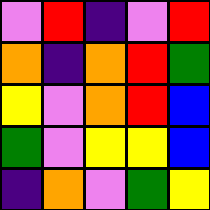[["violet", "red", "indigo", "violet", "red"], ["orange", "indigo", "orange", "red", "green"], ["yellow", "violet", "orange", "red", "blue"], ["green", "violet", "yellow", "yellow", "blue"], ["indigo", "orange", "violet", "green", "yellow"]]